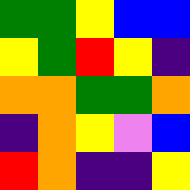[["green", "green", "yellow", "blue", "blue"], ["yellow", "green", "red", "yellow", "indigo"], ["orange", "orange", "green", "green", "orange"], ["indigo", "orange", "yellow", "violet", "blue"], ["red", "orange", "indigo", "indigo", "yellow"]]